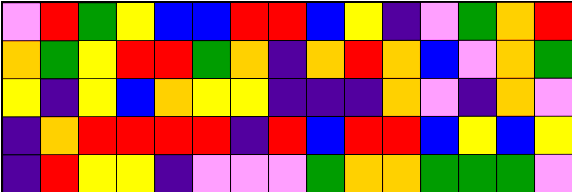[["violet", "red", "green", "yellow", "blue", "blue", "red", "red", "blue", "yellow", "indigo", "violet", "green", "orange", "red"], ["orange", "green", "yellow", "red", "red", "green", "orange", "indigo", "orange", "red", "orange", "blue", "violet", "orange", "green"], ["yellow", "indigo", "yellow", "blue", "orange", "yellow", "yellow", "indigo", "indigo", "indigo", "orange", "violet", "indigo", "orange", "violet"], ["indigo", "orange", "red", "red", "red", "red", "indigo", "red", "blue", "red", "red", "blue", "yellow", "blue", "yellow"], ["indigo", "red", "yellow", "yellow", "indigo", "violet", "violet", "violet", "green", "orange", "orange", "green", "green", "green", "violet"]]